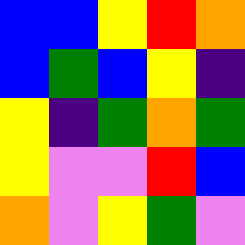[["blue", "blue", "yellow", "red", "orange"], ["blue", "green", "blue", "yellow", "indigo"], ["yellow", "indigo", "green", "orange", "green"], ["yellow", "violet", "violet", "red", "blue"], ["orange", "violet", "yellow", "green", "violet"]]